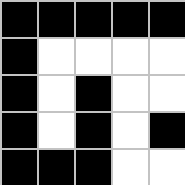[["black", "black", "black", "black", "black"], ["black", "white", "white", "white", "white"], ["black", "white", "black", "white", "white"], ["black", "white", "black", "white", "black"], ["black", "black", "black", "white", "white"]]